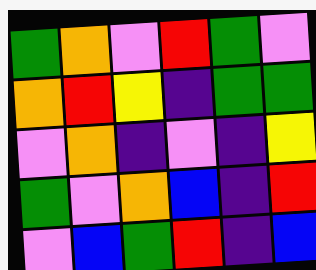[["green", "orange", "violet", "red", "green", "violet"], ["orange", "red", "yellow", "indigo", "green", "green"], ["violet", "orange", "indigo", "violet", "indigo", "yellow"], ["green", "violet", "orange", "blue", "indigo", "red"], ["violet", "blue", "green", "red", "indigo", "blue"]]